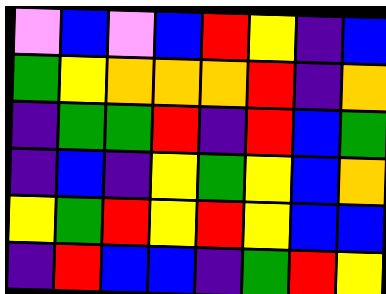[["violet", "blue", "violet", "blue", "red", "yellow", "indigo", "blue"], ["green", "yellow", "orange", "orange", "orange", "red", "indigo", "orange"], ["indigo", "green", "green", "red", "indigo", "red", "blue", "green"], ["indigo", "blue", "indigo", "yellow", "green", "yellow", "blue", "orange"], ["yellow", "green", "red", "yellow", "red", "yellow", "blue", "blue"], ["indigo", "red", "blue", "blue", "indigo", "green", "red", "yellow"]]